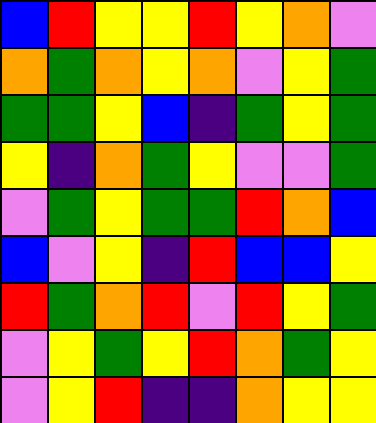[["blue", "red", "yellow", "yellow", "red", "yellow", "orange", "violet"], ["orange", "green", "orange", "yellow", "orange", "violet", "yellow", "green"], ["green", "green", "yellow", "blue", "indigo", "green", "yellow", "green"], ["yellow", "indigo", "orange", "green", "yellow", "violet", "violet", "green"], ["violet", "green", "yellow", "green", "green", "red", "orange", "blue"], ["blue", "violet", "yellow", "indigo", "red", "blue", "blue", "yellow"], ["red", "green", "orange", "red", "violet", "red", "yellow", "green"], ["violet", "yellow", "green", "yellow", "red", "orange", "green", "yellow"], ["violet", "yellow", "red", "indigo", "indigo", "orange", "yellow", "yellow"]]